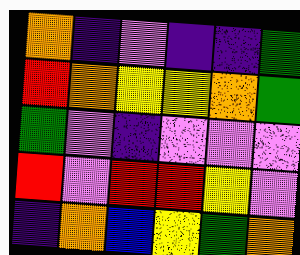[["orange", "indigo", "violet", "indigo", "indigo", "green"], ["red", "orange", "yellow", "yellow", "orange", "green"], ["green", "violet", "indigo", "violet", "violet", "violet"], ["red", "violet", "red", "red", "yellow", "violet"], ["indigo", "orange", "blue", "yellow", "green", "orange"]]